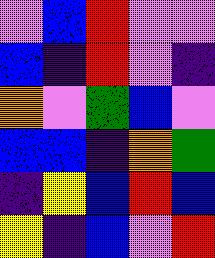[["violet", "blue", "red", "violet", "violet"], ["blue", "indigo", "red", "violet", "indigo"], ["orange", "violet", "green", "blue", "violet"], ["blue", "blue", "indigo", "orange", "green"], ["indigo", "yellow", "blue", "red", "blue"], ["yellow", "indigo", "blue", "violet", "red"]]